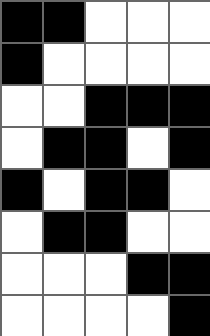[["black", "black", "white", "white", "white"], ["black", "white", "white", "white", "white"], ["white", "white", "black", "black", "black"], ["white", "black", "black", "white", "black"], ["black", "white", "black", "black", "white"], ["white", "black", "black", "white", "white"], ["white", "white", "white", "black", "black"], ["white", "white", "white", "white", "black"]]